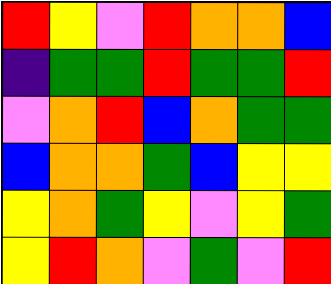[["red", "yellow", "violet", "red", "orange", "orange", "blue"], ["indigo", "green", "green", "red", "green", "green", "red"], ["violet", "orange", "red", "blue", "orange", "green", "green"], ["blue", "orange", "orange", "green", "blue", "yellow", "yellow"], ["yellow", "orange", "green", "yellow", "violet", "yellow", "green"], ["yellow", "red", "orange", "violet", "green", "violet", "red"]]